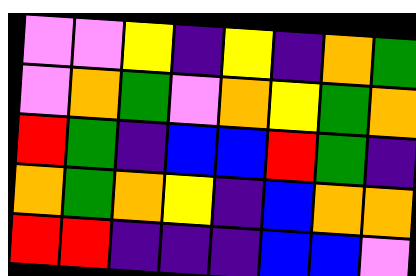[["violet", "violet", "yellow", "indigo", "yellow", "indigo", "orange", "green"], ["violet", "orange", "green", "violet", "orange", "yellow", "green", "orange"], ["red", "green", "indigo", "blue", "blue", "red", "green", "indigo"], ["orange", "green", "orange", "yellow", "indigo", "blue", "orange", "orange"], ["red", "red", "indigo", "indigo", "indigo", "blue", "blue", "violet"]]